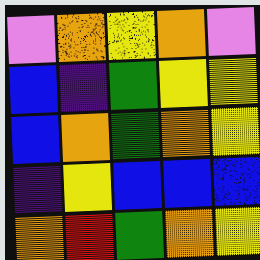[["violet", "orange", "yellow", "orange", "violet"], ["blue", "indigo", "green", "yellow", "yellow"], ["blue", "orange", "green", "orange", "yellow"], ["indigo", "yellow", "blue", "blue", "blue"], ["orange", "red", "green", "orange", "yellow"]]